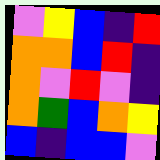[["violet", "yellow", "blue", "indigo", "red"], ["orange", "orange", "blue", "red", "indigo"], ["orange", "violet", "red", "violet", "indigo"], ["orange", "green", "blue", "orange", "yellow"], ["blue", "indigo", "blue", "blue", "violet"]]